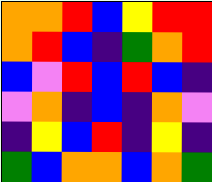[["orange", "orange", "red", "blue", "yellow", "red", "red"], ["orange", "red", "blue", "indigo", "green", "orange", "red"], ["blue", "violet", "red", "blue", "red", "blue", "indigo"], ["violet", "orange", "indigo", "blue", "indigo", "orange", "violet"], ["indigo", "yellow", "blue", "red", "indigo", "yellow", "indigo"], ["green", "blue", "orange", "orange", "blue", "orange", "green"]]